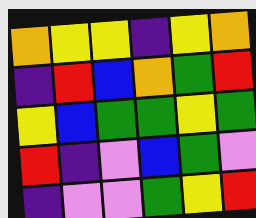[["orange", "yellow", "yellow", "indigo", "yellow", "orange"], ["indigo", "red", "blue", "orange", "green", "red"], ["yellow", "blue", "green", "green", "yellow", "green"], ["red", "indigo", "violet", "blue", "green", "violet"], ["indigo", "violet", "violet", "green", "yellow", "red"]]